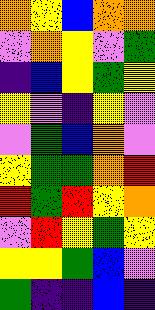[["orange", "yellow", "blue", "orange", "orange"], ["violet", "orange", "yellow", "violet", "green"], ["indigo", "blue", "yellow", "green", "yellow"], ["yellow", "violet", "indigo", "yellow", "violet"], ["violet", "green", "blue", "orange", "violet"], ["yellow", "green", "green", "orange", "red"], ["red", "green", "red", "yellow", "orange"], ["violet", "red", "yellow", "green", "yellow"], ["yellow", "yellow", "green", "blue", "violet"], ["green", "indigo", "indigo", "blue", "indigo"]]